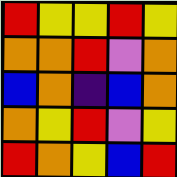[["red", "yellow", "yellow", "red", "yellow"], ["orange", "orange", "red", "violet", "orange"], ["blue", "orange", "indigo", "blue", "orange"], ["orange", "yellow", "red", "violet", "yellow"], ["red", "orange", "yellow", "blue", "red"]]